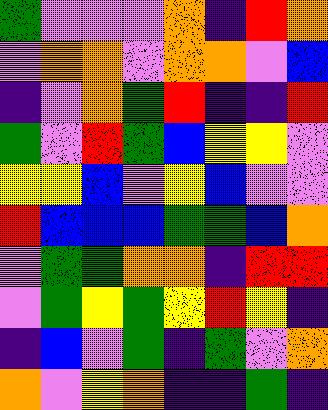[["green", "violet", "violet", "violet", "orange", "indigo", "red", "orange"], ["violet", "orange", "orange", "violet", "orange", "orange", "violet", "blue"], ["indigo", "violet", "orange", "green", "red", "indigo", "indigo", "red"], ["green", "violet", "red", "green", "blue", "yellow", "yellow", "violet"], ["yellow", "yellow", "blue", "violet", "yellow", "blue", "violet", "violet"], ["red", "blue", "blue", "blue", "green", "green", "blue", "orange"], ["violet", "green", "green", "orange", "orange", "indigo", "red", "red"], ["violet", "green", "yellow", "green", "yellow", "red", "yellow", "indigo"], ["indigo", "blue", "violet", "green", "indigo", "green", "violet", "orange"], ["orange", "violet", "yellow", "orange", "indigo", "indigo", "green", "indigo"]]